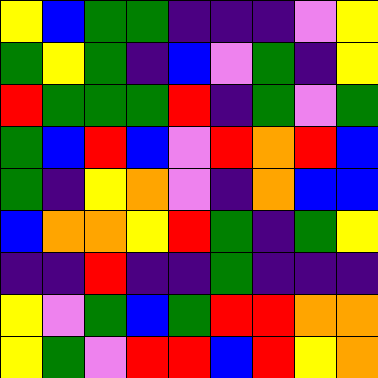[["yellow", "blue", "green", "green", "indigo", "indigo", "indigo", "violet", "yellow"], ["green", "yellow", "green", "indigo", "blue", "violet", "green", "indigo", "yellow"], ["red", "green", "green", "green", "red", "indigo", "green", "violet", "green"], ["green", "blue", "red", "blue", "violet", "red", "orange", "red", "blue"], ["green", "indigo", "yellow", "orange", "violet", "indigo", "orange", "blue", "blue"], ["blue", "orange", "orange", "yellow", "red", "green", "indigo", "green", "yellow"], ["indigo", "indigo", "red", "indigo", "indigo", "green", "indigo", "indigo", "indigo"], ["yellow", "violet", "green", "blue", "green", "red", "red", "orange", "orange"], ["yellow", "green", "violet", "red", "red", "blue", "red", "yellow", "orange"]]